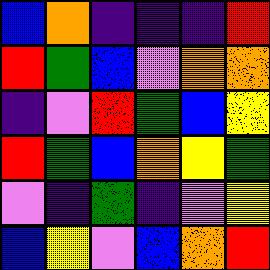[["blue", "orange", "indigo", "indigo", "indigo", "red"], ["red", "green", "blue", "violet", "orange", "orange"], ["indigo", "violet", "red", "green", "blue", "yellow"], ["red", "green", "blue", "orange", "yellow", "green"], ["violet", "indigo", "green", "indigo", "violet", "yellow"], ["blue", "yellow", "violet", "blue", "orange", "red"]]